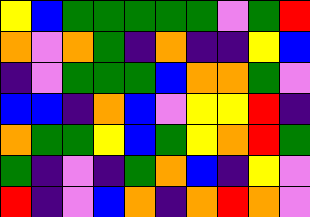[["yellow", "blue", "green", "green", "green", "green", "green", "violet", "green", "red"], ["orange", "violet", "orange", "green", "indigo", "orange", "indigo", "indigo", "yellow", "blue"], ["indigo", "violet", "green", "green", "green", "blue", "orange", "orange", "green", "violet"], ["blue", "blue", "indigo", "orange", "blue", "violet", "yellow", "yellow", "red", "indigo"], ["orange", "green", "green", "yellow", "blue", "green", "yellow", "orange", "red", "green"], ["green", "indigo", "violet", "indigo", "green", "orange", "blue", "indigo", "yellow", "violet"], ["red", "indigo", "violet", "blue", "orange", "indigo", "orange", "red", "orange", "violet"]]